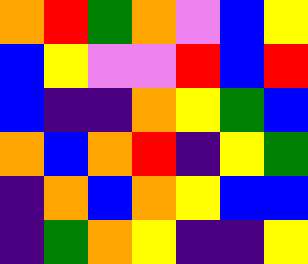[["orange", "red", "green", "orange", "violet", "blue", "yellow"], ["blue", "yellow", "violet", "violet", "red", "blue", "red"], ["blue", "indigo", "indigo", "orange", "yellow", "green", "blue"], ["orange", "blue", "orange", "red", "indigo", "yellow", "green"], ["indigo", "orange", "blue", "orange", "yellow", "blue", "blue"], ["indigo", "green", "orange", "yellow", "indigo", "indigo", "yellow"]]